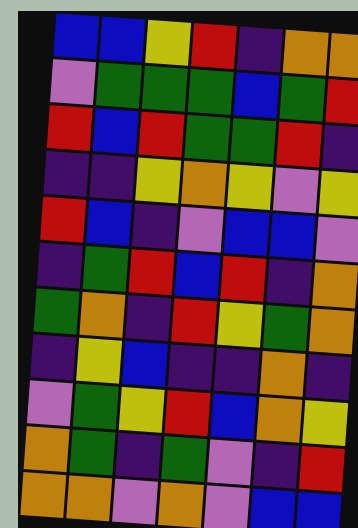[["blue", "blue", "yellow", "red", "indigo", "orange", "orange"], ["violet", "green", "green", "green", "blue", "green", "red"], ["red", "blue", "red", "green", "green", "red", "indigo"], ["indigo", "indigo", "yellow", "orange", "yellow", "violet", "yellow"], ["red", "blue", "indigo", "violet", "blue", "blue", "violet"], ["indigo", "green", "red", "blue", "red", "indigo", "orange"], ["green", "orange", "indigo", "red", "yellow", "green", "orange"], ["indigo", "yellow", "blue", "indigo", "indigo", "orange", "indigo"], ["violet", "green", "yellow", "red", "blue", "orange", "yellow"], ["orange", "green", "indigo", "green", "violet", "indigo", "red"], ["orange", "orange", "violet", "orange", "violet", "blue", "blue"]]